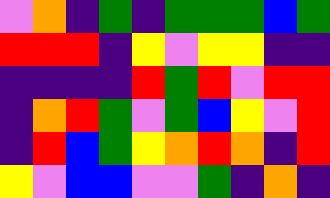[["violet", "orange", "indigo", "green", "indigo", "green", "green", "green", "blue", "green"], ["red", "red", "red", "indigo", "yellow", "violet", "yellow", "yellow", "indigo", "indigo"], ["indigo", "indigo", "indigo", "indigo", "red", "green", "red", "violet", "red", "red"], ["indigo", "orange", "red", "green", "violet", "green", "blue", "yellow", "violet", "red"], ["indigo", "red", "blue", "green", "yellow", "orange", "red", "orange", "indigo", "red"], ["yellow", "violet", "blue", "blue", "violet", "violet", "green", "indigo", "orange", "indigo"]]